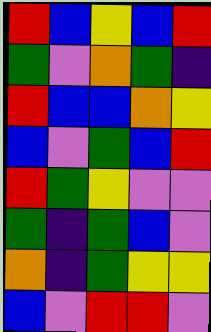[["red", "blue", "yellow", "blue", "red"], ["green", "violet", "orange", "green", "indigo"], ["red", "blue", "blue", "orange", "yellow"], ["blue", "violet", "green", "blue", "red"], ["red", "green", "yellow", "violet", "violet"], ["green", "indigo", "green", "blue", "violet"], ["orange", "indigo", "green", "yellow", "yellow"], ["blue", "violet", "red", "red", "violet"]]